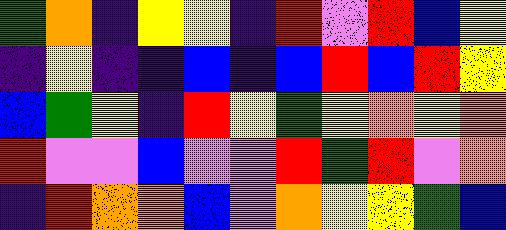[["green", "orange", "indigo", "yellow", "yellow", "indigo", "red", "violet", "red", "blue", "yellow"], ["indigo", "yellow", "indigo", "indigo", "blue", "indigo", "blue", "red", "blue", "red", "yellow"], ["blue", "green", "yellow", "indigo", "red", "yellow", "green", "yellow", "orange", "yellow", "orange"], ["red", "violet", "violet", "blue", "violet", "violet", "red", "green", "red", "violet", "orange"], ["indigo", "red", "orange", "orange", "blue", "violet", "orange", "yellow", "yellow", "green", "blue"]]